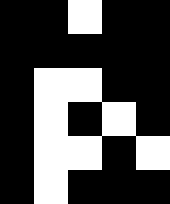[["black", "black", "white", "black", "black"], ["black", "black", "black", "black", "black"], ["black", "white", "white", "black", "black"], ["black", "white", "black", "white", "black"], ["black", "white", "white", "black", "white"], ["black", "white", "black", "black", "black"]]